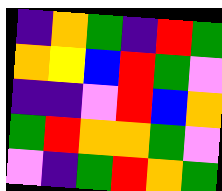[["indigo", "orange", "green", "indigo", "red", "green"], ["orange", "yellow", "blue", "red", "green", "violet"], ["indigo", "indigo", "violet", "red", "blue", "orange"], ["green", "red", "orange", "orange", "green", "violet"], ["violet", "indigo", "green", "red", "orange", "green"]]